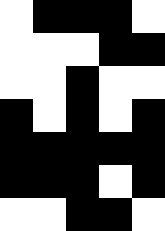[["white", "black", "black", "black", "white"], ["white", "white", "white", "black", "black"], ["white", "white", "black", "white", "white"], ["black", "white", "black", "white", "black"], ["black", "black", "black", "black", "black"], ["black", "black", "black", "white", "black"], ["white", "white", "black", "black", "white"]]